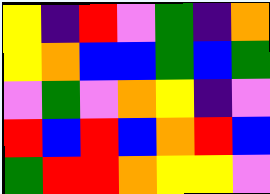[["yellow", "indigo", "red", "violet", "green", "indigo", "orange"], ["yellow", "orange", "blue", "blue", "green", "blue", "green"], ["violet", "green", "violet", "orange", "yellow", "indigo", "violet"], ["red", "blue", "red", "blue", "orange", "red", "blue"], ["green", "red", "red", "orange", "yellow", "yellow", "violet"]]